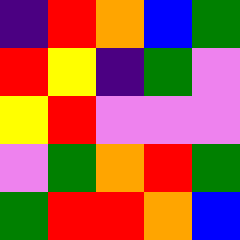[["indigo", "red", "orange", "blue", "green"], ["red", "yellow", "indigo", "green", "violet"], ["yellow", "red", "violet", "violet", "violet"], ["violet", "green", "orange", "red", "green"], ["green", "red", "red", "orange", "blue"]]